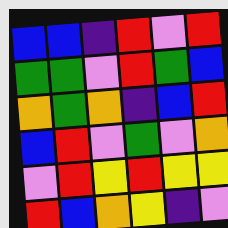[["blue", "blue", "indigo", "red", "violet", "red"], ["green", "green", "violet", "red", "green", "blue"], ["orange", "green", "orange", "indigo", "blue", "red"], ["blue", "red", "violet", "green", "violet", "orange"], ["violet", "red", "yellow", "red", "yellow", "yellow"], ["red", "blue", "orange", "yellow", "indigo", "violet"]]